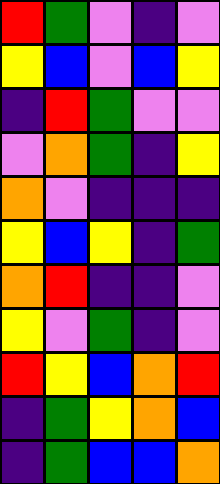[["red", "green", "violet", "indigo", "violet"], ["yellow", "blue", "violet", "blue", "yellow"], ["indigo", "red", "green", "violet", "violet"], ["violet", "orange", "green", "indigo", "yellow"], ["orange", "violet", "indigo", "indigo", "indigo"], ["yellow", "blue", "yellow", "indigo", "green"], ["orange", "red", "indigo", "indigo", "violet"], ["yellow", "violet", "green", "indigo", "violet"], ["red", "yellow", "blue", "orange", "red"], ["indigo", "green", "yellow", "orange", "blue"], ["indigo", "green", "blue", "blue", "orange"]]